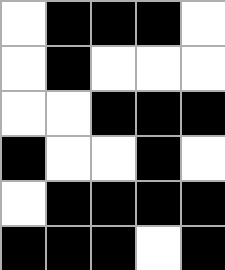[["white", "black", "black", "black", "white"], ["white", "black", "white", "white", "white"], ["white", "white", "black", "black", "black"], ["black", "white", "white", "black", "white"], ["white", "black", "black", "black", "black"], ["black", "black", "black", "white", "black"]]